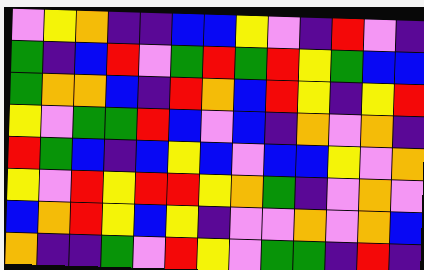[["violet", "yellow", "orange", "indigo", "indigo", "blue", "blue", "yellow", "violet", "indigo", "red", "violet", "indigo"], ["green", "indigo", "blue", "red", "violet", "green", "red", "green", "red", "yellow", "green", "blue", "blue"], ["green", "orange", "orange", "blue", "indigo", "red", "orange", "blue", "red", "yellow", "indigo", "yellow", "red"], ["yellow", "violet", "green", "green", "red", "blue", "violet", "blue", "indigo", "orange", "violet", "orange", "indigo"], ["red", "green", "blue", "indigo", "blue", "yellow", "blue", "violet", "blue", "blue", "yellow", "violet", "orange"], ["yellow", "violet", "red", "yellow", "red", "red", "yellow", "orange", "green", "indigo", "violet", "orange", "violet"], ["blue", "orange", "red", "yellow", "blue", "yellow", "indigo", "violet", "violet", "orange", "violet", "orange", "blue"], ["orange", "indigo", "indigo", "green", "violet", "red", "yellow", "violet", "green", "green", "indigo", "red", "indigo"]]